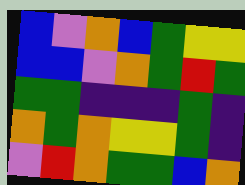[["blue", "violet", "orange", "blue", "green", "yellow", "yellow"], ["blue", "blue", "violet", "orange", "green", "red", "green"], ["green", "green", "indigo", "indigo", "indigo", "green", "indigo"], ["orange", "green", "orange", "yellow", "yellow", "green", "indigo"], ["violet", "red", "orange", "green", "green", "blue", "orange"]]